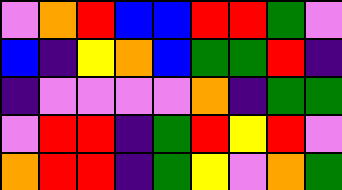[["violet", "orange", "red", "blue", "blue", "red", "red", "green", "violet"], ["blue", "indigo", "yellow", "orange", "blue", "green", "green", "red", "indigo"], ["indigo", "violet", "violet", "violet", "violet", "orange", "indigo", "green", "green"], ["violet", "red", "red", "indigo", "green", "red", "yellow", "red", "violet"], ["orange", "red", "red", "indigo", "green", "yellow", "violet", "orange", "green"]]